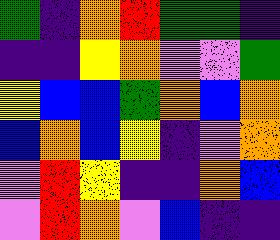[["green", "indigo", "orange", "red", "green", "green", "indigo"], ["indigo", "indigo", "yellow", "orange", "violet", "violet", "green"], ["yellow", "blue", "blue", "green", "orange", "blue", "orange"], ["blue", "orange", "blue", "yellow", "indigo", "violet", "orange"], ["violet", "red", "yellow", "indigo", "indigo", "orange", "blue"], ["violet", "red", "orange", "violet", "blue", "indigo", "indigo"]]